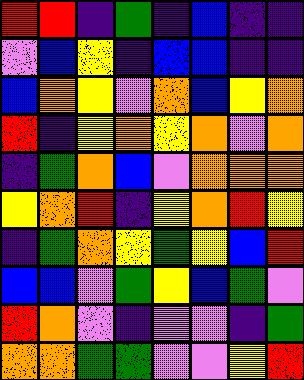[["red", "red", "indigo", "green", "indigo", "blue", "indigo", "indigo"], ["violet", "blue", "yellow", "indigo", "blue", "blue", "indigo", "indigo"], ["blue", "orange", "yellow", "violet", "orange", "blue", "yellow", "orange"], ["red", "indigo", "yellow", "orange", "yellow", "orange", "violet", "orange"], ["indigo", "green", "orange", "blue", "violet", "orange", "orange", "orange"], ["yellow", "orange", "red", "indigo", "yellow", "orange", "red", "yellow"], ["indigo", "green", "orange", "yellow", "green", "yellow", "blue", "red"], ["blue", "blue", "violet", "green", "yellow", "blue", "green", "violet"], ["red", "orange", "violet", "indigo", "violet", "violet", "indigo", "green"], ["orange", "orange", "green", "green", "violet", "violet", "yellow", "red"]]